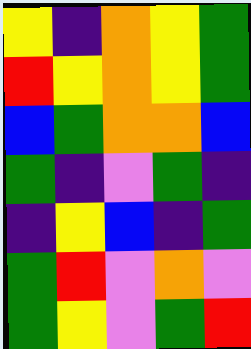[["yellow", "indigo", "orange", "yellow", "green"], ["red", "yellow", "orange", "yellow", "green"], ["blue", "green", "orange", "orange", "blue"], ["green", "indigo", "violet", "green", "indigo"], ["indigo", "yellow", "blue", "indigo", "green"], ["green", "red", "violet", "orange", "violet"], ["green", "yellow", "violet", "green", "red"]]